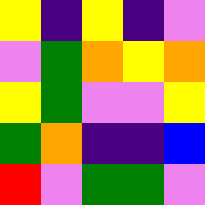[["yellow", "indigo", "yellow", "indigo", "violet"], ["violet", "green", "orange", "yellow", "orange"], ["yellow", "green", "violet", "violet", "yellow"], ["green", "orange", "indigo", "indigo", "blue"], ["red", "violet", "green", "green", "violet"]]